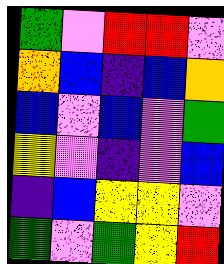[["green", "violet", "red", "red", "violet"], ["orange", "blue", "indigo", "blue", "orange"], ["blue", "violet", "blue", "violet", "green"], ["yellow", "violet", "indigo", "violet", "blue"], ["indigo", "blue", "yellow", "yellow", "violet"], ["green", "violet", "green", "yellow", "red"]]